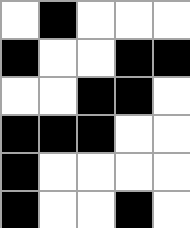[["white", "black", "white", "white", "white"], ["black", "white", "white", "black", "black"], ["white", "white", "black", "black", "white"], ["black", "black", "black", "white", "white"], ["black", "white", "white", "white", "white"], ["black", "white", "white", "black", "white"]]